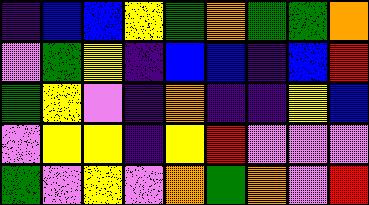[["indigo", "blue", "blue", "yellow", "green", "orange", "green", "green", "orange"], ["violet", "green", "yellow", "indigo", "blue", "blue", "indigo", "blue", "red"], ["green", "yellow", "violet", "indigo", "orange", "indigo", "indigo", "yellow", "blue"], ["violet", "yellow", "yellow", "indigo", "yellow", "red", "violet", "violet", "violet"], ["green", "violet", "yellow", "violet", "orange", "green", "orange", "violet", "red"]]